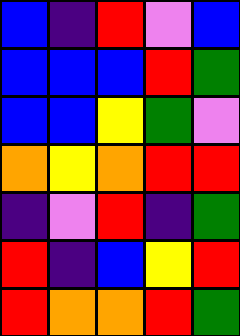[["blue", "indigo", "red", "violet", "blue"], ["blue", "blue", "blue", "red", "green"], ["blue", "blue", "yellow", "green", "violet"], ["orange", "yellow", "orange", "red", "red"], ["indigo", "violet", "red", "indigo", "green"], ["red", "indigo", "blue", "yellow", "red"], ["red", "orange", "orange", "red", "green"]]